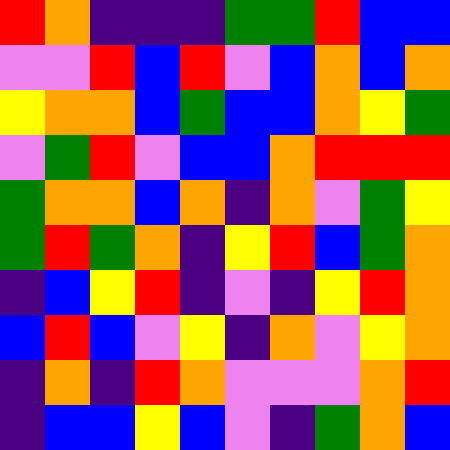[["red", "orange", "indigo", "indigo", "indigo", "green", "green", "red", "blue", "blue"], ["violet", "violet", "red", "blue", "red", "violet", "blue", "orange", "blue", "orange"], ["yellow", "orange", "orange", "blue", "green", "blue", "blue", "orange", "yellow", "green"], ["violet", "green", "red", "violet", "blue", "blue", "orange", "red", "red", "red"], ["green", "orange", "orange", "blue", "orange", "indigo", "orange", "violet", "green", "yellow"], ["green", "red", "green", "orange", "indigo", "yellow", "red", "blue", "green", "orange"], ["indigo", "blue", "yellow", "red", "indigo", "violet", "indigo", "yellow", "red", "orange"], ["blue", "red", "blue", "violet", "yellow", "indigo", "orange", "violet", "yellow", "orange"], ["indigo", "orange", "indigo", "red", "orange", "violet", "violet", "violet", "orange", "red"], ["indigo", "blue", "blue", "yellow", "blue", "violet", "indigo", "green", "orange", "blue"]]